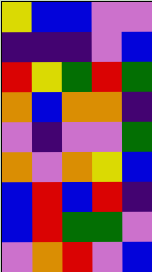[["yellow", "blue", "blue", "violet", "violet"], ["indigo", "indigo", "indigo", "violet", "blue"], ["red", "yellow", "green", "red", "green"], ["orange", "blue", "orange", "orange", "indigo"], ["violet", "indigo", "violet", "violet", "green"], ["orange", "violet", "orange", "yellow", "blue"], ["blue", "red", "blue", "red", "indigo"], ["blue", "red", "green", "green", "violet"], ["violet", "orange", "red", "violet", "blue"]]